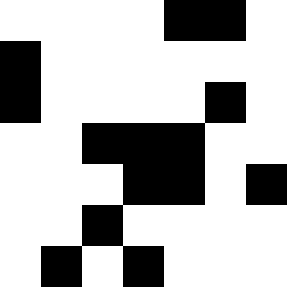[["white", "white", "white", "white", "black", "black", "white"], ["black", "white", "white", "white", "white", "white", "white"], ["black", "white", "white", "white", "white", "black", "white"], ["white", "white", "black", "black", "black", "white", "white"], ["white", "white", "white", "black", "black", "white", "black"], ["white", "white", "black", "white", "white", "white", "white"], ["white", "black", "white", "black", "white", "white", "white"]]